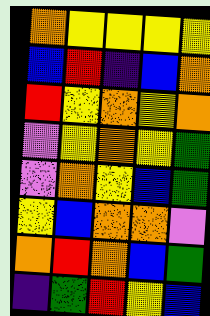[["orange", "yellow", "yellow", "yellow", "yellow"], ["blue", "red", "indigo", "blue", "orange"], ["red", "yellow", "orange", "yellow", "orange"], ["violet", "yellow", "orange", "yellow", "green"], ["violet", "orange", "yellow", "blue", "green"], ["yellow", "blue", "orange", "orange", "violet"], ["orange", "red", "orange", "blue", "green"], ["indigo", "green", "red", "yellow", "blue"]]